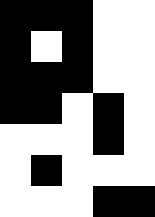[["black", "black", "black", "white", "white"], ["black", "white", "black", "white", "white"], ["black", "black", "black", "white", "white"], ["black", "black", "white", "black", "white"], ["white", "white", "white", "black", "white"], ["white", "black", "white", "white", "white"], ["white", "white", "white", "black", "black"]]